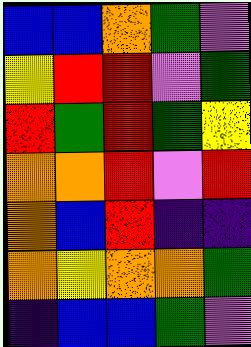[["blue", "blue", "orange", "green", "violet"], ["yellow", "red", "red", "violet", "green"], ["red", "green", "red", "green", "yellow"], ["orange", "orange", "red", "violet", "red"], ["orange", "blue", "red", "indigo", "indigo"], ["orange", "yellow", "orange", "orange", "green"], ["indigo", "blue", "blue", "green", "violet"]]